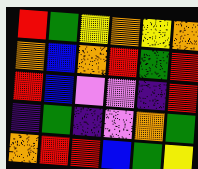[["red", "green", "yellow", "orange", "yellow", "orange"], ["orange", "blue", "orange", "red", "green", "red"], ["red", "blue", "violet", "violet", "indigo", "red"], ["indigo", "green", "indigo", "violet", "orange", "green"], ["orange", "red", "red", "blue", "green", "yellow"]]